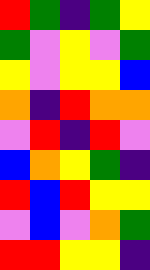[["red", "green", "indigo", "green", "yellow"], ["green", "violet", "yellow", "violet", "green"], ["yellow", "violet", "yellow", "yellow", "blue"], ["orange", "indigo", "red", "orange", "orange"], ["violet", "red", "indigo", "red", "violet"], ["blue", "orange", "yellow", "green", "indigo"], ["red", "blue", "red", "yellow", "yellow"], ["violet", "blue", "violet", "orange", "green"], ["red", "red", "yellow", "yellow", "indigo"]]